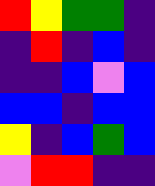[["red", "yellow", "green", "green", "indigo"], ["indigo", "red", "indigo", "blue", "indigo"], ["indigo", "indigo", "blue", "violet", "blue"], ["blue", "blue", "indigo", "blue", "blue"], ["yellow", "indigo", "blue", "green", "blue"], ["violet", "red", "red", "indigo", "indigo"]]